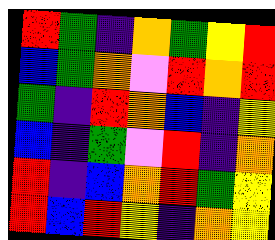[["red", "green", "indigo", "orange", "green", "yellow", "red"], ["blue", "green", "orange", "violet", "red", "orange", "red"], ["green", "indigo", "red", "orange", "blue", "indigo", "yellow"], ["blue", "indigo", "green", "violet", "red", "indigo", "orange"], ["red", "indigo", "blue", "orange", "red", "green", "yellow"], ["red", "blue", "red", "yellow", "indigo", "orange", "yellow"]]